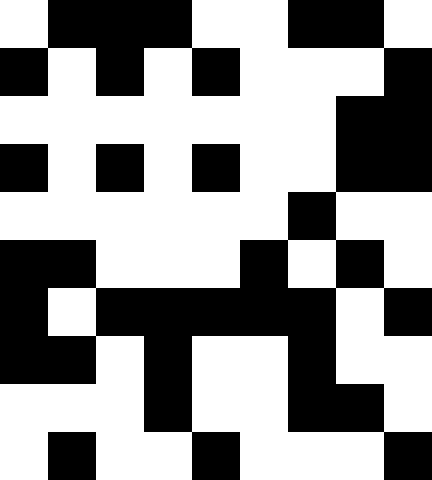[["white", "black", "black", "black", "white", "white", "black", "black", "white"], ["black", "white", "black", "white", "black", "white", "white", "white", "black"], ["white", "white", "white", "white", "white", "white", "white", "black", "black"], ["black", "white", "black", "white", "black", "white", "white", "black", "black"], ["white", "white", "white", "white", "white", "white", "black", "white", "white"], ["black", "black", "white", "white", "white", "black", "white", "black", "white"], ["black", "white", "black", "black", "black", "black", "black", "white", "black"], ["black", "black", "white", "black", "white", "white", "black", "white", "white"], ["white", "white", "white", "black", "white", "white", "black", "black", "white"], ["white", "black", "white", "white", "black", "white", "white", "white", "black"]]